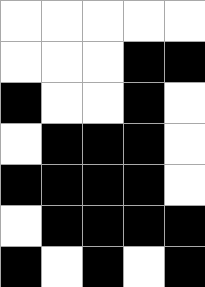[["white", "white", "white", "white", "white"], ["white", "white", "white", "black", "black"], ["black", "white", "white", "black", "white"], ["white", "black", "black", "black", "white"], ["black", "black", "black", "black", "white"], ["white", "black", "black", "black", "black"], ["black", "white", "black", "white", "black"]]